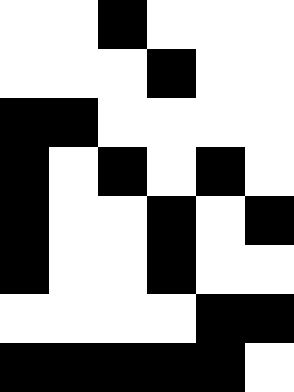[["white", "white", "black", "white", "white", "white"], ["white", "white", "white", "black", "white", "white"], ["black", "black", "white", "white", "white", "white"], ["black", "white", "black", "white", "black", "white"], ["black", "white", "white", "black", "white", "black"], ["black", "white", "white", "black", "white", "white"], ["white", "white", "white", "white", "black", "black"], ["black", "black", "black", "black", "black", "white"]]